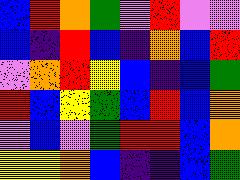[["blue", "red", "orange", "green", "violet", "red", "violet", "violet"], ["blue", "indigo", "red", "blue", "indigo", "orange", "blue", "red"], ["violet", "orange", "red", "yellow", "blue", "indigo", "blue", "green"], ["red", "blue", "yellow", "green", "blue", "red", "blue", "orange"], ["violet", "blue", "violet", "green", "red", "red", "blue", "orange"], ["yellow", "yellow", "orange", "blue", "indigo", "indigo", "blue", "green"]]